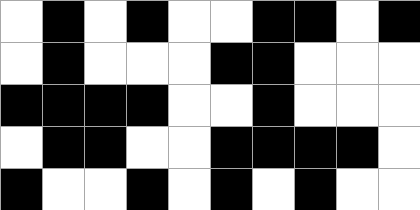[["white", "black", "white", "black", "white", "white", "black", "black", "white", "black"], ["white", "black", "white", "white", "white", "black", "black", "white", "white", "white"], ["black", "black", "black", "black", "white", "white", "black", "white", "white", "white"], ["white", "black", "black", "white", "white", "black", "black", "black", "black", "white"], ["black", "white", "white", "black", "white", "black", "white", "black", "white", "white"]]